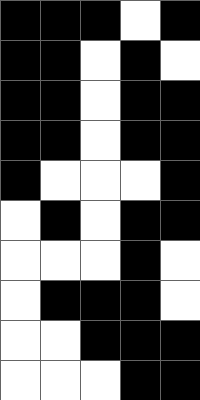[["black", "black", "black", "white", "black"], ["black", "black", "white", "black", "white"], ["black", "black", "white", "black", "black"], ["black", "black", "white", "black", "black"], ["black", "white", "white", "white", "black"], ["white", "black", "white", "black", "black"], ["white", "white", "white", "black", "white"], ["white", "black", "black", "black", "white"], ["white", "white", "black", "black", "black"], ["white", "white", "white", "black", "black"]]